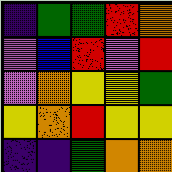[["indigo", "green", "green", "red", "orange"], ["violet", "blue", "red", "violet", "red"], ["violet", "orange", "yellow", "yellow", "green"], ["yellow", "orange", "red", "yellow", "yellow"], ["indigo", "indigo", "green", "orange", "orange"]]